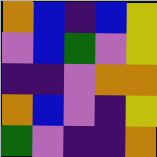[["orange", "blue", "indigo", "blue", "yellow"], ["violet", "blue", "green", "violet", "yellow"], ["indigo", "indigo", "violet", "orange", "orange"], ["orange", "blue", "violet", "indigo", "yellow"], ["green", "violet", "indigo", "indigo", "orange"]]